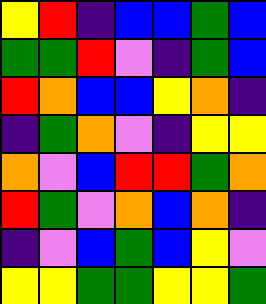[["yellow", "red", "indigo", "blue", "blue", "green", "blue"], ["green", "green", "red", "violet", "indigo", "green", "blue"], ["red", "orange", "blue", "blue", "yellow", "orange", "indigo"], ["indigo", "green", "orange", "violet", "indigo", "yellow", "yellow"], ["orange", "violet", "blue", "red", "red", "green", "orange"], ["red", "green", "violet", "orange", "blue", "orange", "indigo"], ["indigo", "violet", "blue", "green", "blue", "yellow", "violet"], ["yellow", "yellow", "green", "green", "yellow", "yellow", "green"]]